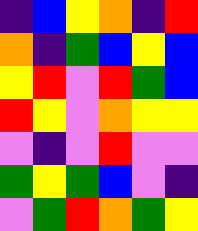[["indigo", "blue", "yellow", "orange", "indigo", "red"], ["orange", "indigo", "green", "blue", "yellow", "blue"], ["yellow", "red", "violet", "red", "green", "blue"], ["red", "yellow", "violet", "orange", "yellow", "yellow"], ["violet", "indigo", "violet", "red", "violet", "violet"], ["green", "yellow", "green", "blue", "violet", "indigo"], ["violet", "green", "red", "orange", "green", "yellow"]]